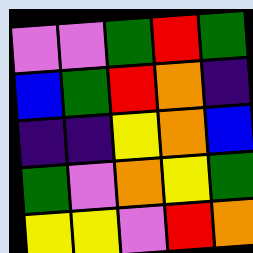[["violet", "violet", "green", "red", "green"], ["blue", "green", "red", "orange", "indigo"], ["indigo", "indigo", "yellow", "orange", "blue"], ["green", "violet", "orange", "yellow", "green"], ["yellow", "yellow", "violet", "red", "orange"]]